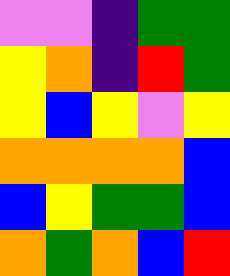[["violet", "violet", "indigo", "green", "green"], ["yellow", "orange", "indigo", "red", "green"], ["yellow", "blue", "yellow", "violet", "yellow"], ["orange", "orange", "orange", "orange", "blue"], ["blue", "yellow", "green", "green", "blue"], ["orange", "green", "orange", "blue", "red"]]